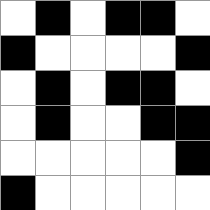[["white", "black", "white", "black", "black", "white"], ["black", "white", "white", "white", "white", "black"], ["white", "black", "white", "black", "black", "white"], ["white", "black", "white", "white", "black", "black"], ["white", "white", "white", "white", "white", "black"], ["black", "white", "white", "white", "white", "white"]]